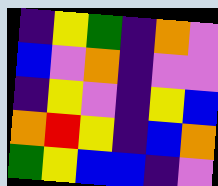[["indigo", "yellow", "green", "indigo", "orange", "violet"], ["blue", "violet", "orange", "indigo", "violet", "violet"], ["indigo", "yellow", "violet", "indigo", "yellow", "blue"], ["orange", "red", "yellow", "indigo", "blue", "orange"], ["green", "yellow", "blue", "blue", "indigo", "violet"]]